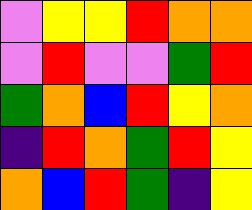[["violet", "yellow", "yellow", "red", "orange", "orange"], ["violet", "red", "violet", "violet", "green", "red"], ["green", "orange", "blue", "red", "yellow", "orange"], ["indigo", "red", "orange", "green", "red", "yellow"], ["orange", "blue", "red", "green", "indigo", "yellow"]]